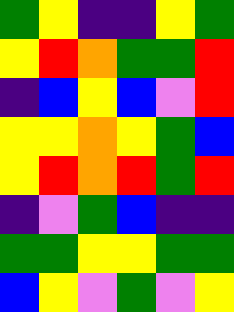[["green", "yellow", "indigo", "indigo", "yellow", "green"], ["yellow", "red", "orange", "green", "green", "red"], ["indigo", "blue", "yellow", "blue", "violet", "red"], ["yellow", "yellow", "orange", "yellow", "green", "blue"], ["yellow", "red", "orange", "red", "green", "red"], ["indigo", "violet", "green", "blue", "indigo", "indigo"], ["green", "green", "yellow", "yellow", "green", "green"], ["blue", "yellow", "violet", "green", "violet", "yellow"]]